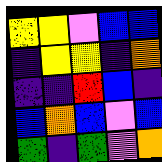[["yellow", "yellow", "violet", "blue", "blue"], ["indigo", "yellow", "yellow", "indigo", "orange"], ["indigo", "indigo", "red", "blue", "indigo"], ["blue", "orange", "blue", "violet", "blue"], ["green", "indigo", "green", "violet", "orange"]]